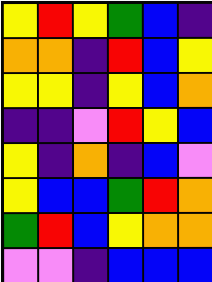[["yellow", "red", "yellow", "green", "blue", "indigo"], ["orange", "orange", "indigo", "red", "blue", "yellow"], ["yellow", "yellow", "indigo", "yellow", "blue", "orange"], ["indigo", "indigo", "violet", "red", "yellow", "blue"], ["yellow", "indigo", "orange", "indigo", "blue", "violet"], ["yellow", "blue", "blue", "green", "red", "orange"], ["green", "red", "blue", "yellow", "orange", "orange"], ["violet", "violet", "indigo", "blue", "blue", "blue"]]